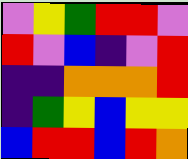[["violet", "yellow", "green", "red", "red", "violet"], ["red", "violet", "blue", "indigo", "violet", "red"], ["indigo", "indigo", "orange", "orange", "orange", "red"], ["indigo", "green", "yellow", "blue", "yellow", "yellow"], ["blue", "red", "red", "blue", "red", "orange"]]